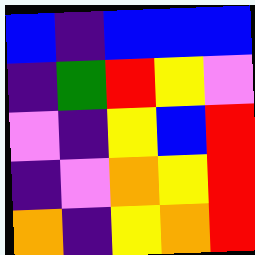[["blue", "indigo", "blue", "blue", "blue"], ["indigo", "green", "red", "yellow", "violet"], ["violet", "indigo", "yellow", "blue", "red"], ["indigo", "violet", "orange", "yellow", "red"], ["orange", "indigo", "yellow", "orange", "red"]]